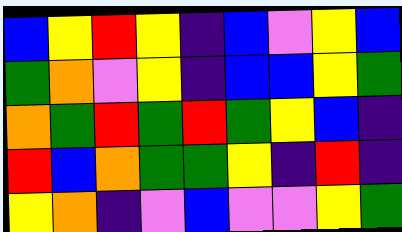[["blue", "yellow", "red", "yellow", "indigo", "blue", "violet", "yellow", "blue"], ["green", "orange", "violet", "yellow", "indigo", "blue", "blue", "yellow", "green"], ["orange", "green", "red", "green", "red", "green", "yellow", "blue", "indigo"], ["red", "blue", "orange", "green", "green", "yellow", "indigo", "red", "indigo"], ["yellow", "orange", "indigo", "violet", "blue", "violet", "violet", "yellow", "green"]]